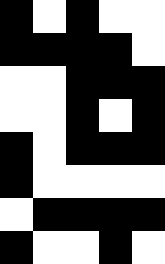[["black", "white", "black", "white", "white"], ["black", "black", "black", "black", "white"], ["white", "white", "black", "black", "black"], ["white", "white", "black", "white", "black"], ["black", "white", "black", "black", "black"], ["black", "white", "white", "white", "white"], ["white", "black", "black", "black", "black"], ["black", "white", "white", "black", "white"]]